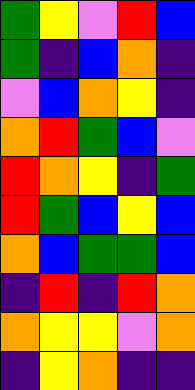[["green", "yellow", "violet", "red", "blue"], ["green", "indigo", "blue", "orange", "indigo"], ["violet", "blue", "orange", "yellow", "indigo"], ["orange", "red", "green", "blue", "violet"], ["red", "orange", "yellow", "indigo", "green"], ["red", "green", "blue", "yellow", "blue"], ["orange", "blue", "green", "green", "blue"], ["indigo", "red", "indigo", "red", "orange"], ["orange", "yellow", "yellow", "violet", "orange"], ["indigo", "yellow", "orange", "indigo", "indigo"]]